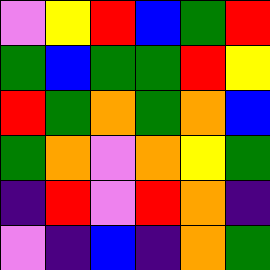[["violet", "yellow", "red", "blue", "green", "red"], ["green", "blue", "green", "green", "red", "yellow"], ["red", "green", "orange", "green", "orange", "blue"], ["green", "orange", "violet", "orange", "yellow", "green"], ["indigo", "red", "violet", "red", "orange", "indigo"], ["violet", "indigo", "blue", "indigo", "orange", "green"]]